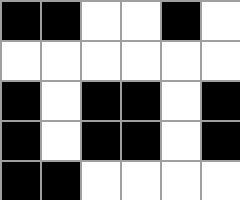[["black", "black", "white", "white", "black", "white"], ["white", "white", "white", "white", "white", "white"], ["black", "white", "black", "black", "white", "black"], ["black", "white", "black", "black", "white", "black"], ["black", "black", "white", "white", "white", "white"]]